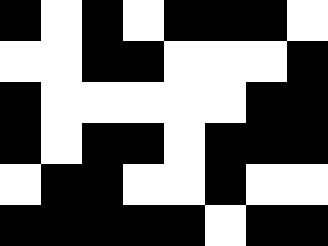[["black", "white", "black", "white", "black", "black", "black", "white"], ["white", "white", "black", "black", "white", "white", "white", "black"], ["black", "white", "white", "white", "white", "white", "black", "black"], ["black", "white", "black", "black", "white", "black", "black", "black"], ["white", "black", "black", "white", "white", "black", "white", "white"], ["black", "black", "black", "black", "black", "white", "black", "black"]]